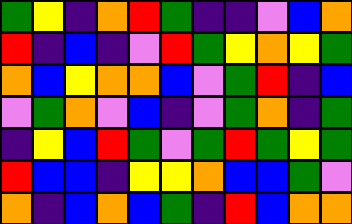[["green", "yellow", "indigo", "orange", "red", "green", "indigo", "indigo", "violet", "blue", "orange"], ["red", "indigo", "blue", "indigo", "violet", "red", "green", "yellow", "orange", "yellow", "green"], ["orange", "blue", "yellow", "orange", "orange", "blue", "violet", "green", "red", "indigo", "blue"], ["violet", "green", "orange", "violet", "blue", "indigo", "violet", "green", "orange", "indigo", "green"], ["indigo", "yellow", "blue", "red", "green", "violet", "green", "red", "green", "yellow", "green"], ["red", "blue", "blue", "indigo", "yellow", "yellow", "orange", "blue", "blue", "green", "violet"], ["orange", "indigo", "blue", "orange", "blue", "green", "indigo", "red", "blue", "orange", "orange"]]